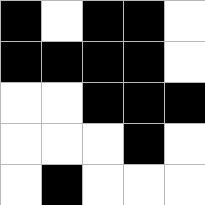[["black", "white", "black", "black", "white"], ["black", "black", "black", "black", "white"], ["white", "white", "black", "black", "black"], ["white", "white", "white", "black", "white"], ["white", "black", "white", "white", "white"]]